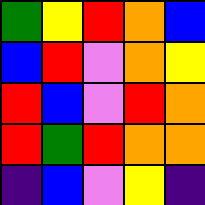[["green", "yellow", "red", "orange", "blue"], ["blue", "red", "violet", "orange", "yellow"], ["red", "blue", "violet", "red", "orange"], ["red", "green", "red", "orange", "orange"], ["indigo", "blue", "violet", "yellow", "indigo"]]